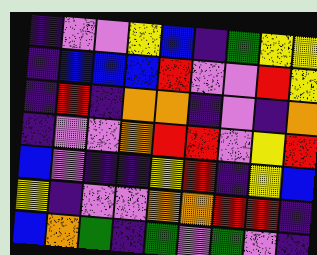[["indigo", "violet", "violet", "yellow", "blue", "indigo", "green", "yellow", "yellow"], ["indigo", "blue", "blue", "blue", "red", "violet", "violet", "red", "yellow"], ["indigo", "red", "indigo", "orange", "orange", "indigo", "violet", "indigo", "orange"], ["indigo", "violet", "violet", "orange", "red", "red", "violet", "yellow", "red"], ["blue", "violet", "indigo", "indigo", "yellow", "red", "indigo", "yellow", "blue"], ["yellow", "indigo", "violet", "violet", "orange", "orange", "red", "red", "indigo"], ["blue", "orange", "green", "indigo", "green", "violet", "green", "violet", "indigo"]]